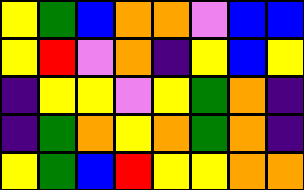[["yellow", "green", "blue", "orange", "orange", "violet", "blue", "blue"], ["yellow", "red", "violet", "orange", "indigo", "yellow", "blue", "yellow"], ["indigo", "yellow", "yellow", "violet", "yellow", "green", "orange", "indigo"], ["indigo", "green", "orange", "yellow", "orange", "green", "orange", "indigo"], ["yellow", "green", "blue", "red", "yellow", "yellow", "orange", "orange"]]